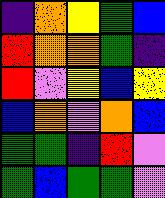[["indigo", "orange", "yellow", "green", "blue"], ["red", "orange", "orange", "green", "indigo"], ["red", "violet", "yellow", "blue", "yellow"], ["blue", "orange", "violet", "orange", "blue"], ["green", "green", "indigo", "red", "violet"], ["green", "blue", "green", "green", "violet"]]